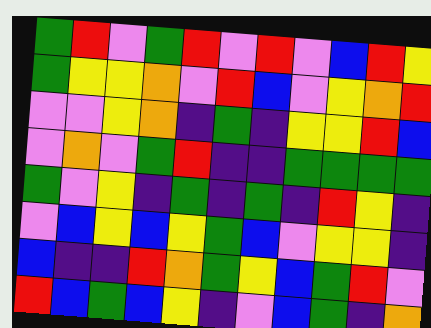[["green", "red", "violet", "green", "red", "violet", "red", "violet", "blue", "red", "yellow"], ["green", "yellow", "yellow", "orange", "violet", "red", "blue", "violet", "yellow", "orange", "red"], ["violet", "violet", "yellow", "orange", "indigo", "green", "indigo", "yellow", "yellow", "red", "blue"], ["violet", "orange", "violet", "green", "red", "indigo", "indigo", "green", "green", "green", "green"], ["green", "violet", "yellow", "indigo", "green", "indigo", "green", "indigo", "red", "yellow", "indigo"], ["violet", "blue", "yellow", "blue", "yellow", "green", "blue", "violet", "yellow", "yellow", "indigo"], ["blue", "indigo", "indigo", "red", "orange", "green", "yellow", "blue", "green", "red", "violet"], ["red", "blue", "green", "blue", "yellow", "indigo", "violet", "blue", "green", "indigo", "orange"]]